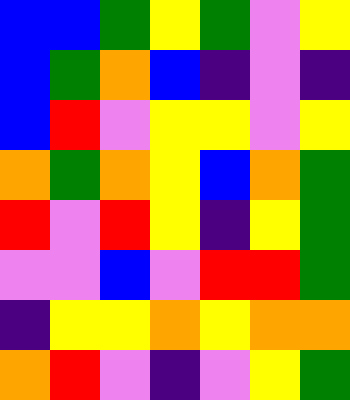[["blue", "blue", "green", "yellow", "green", "violet", "yellow"], ["blue", "green", "orange", "blue", "indigo", "violet", "indigo"], ["blue", "red", "violet", "yellow", "yellow", "violet", "yellow"], ["orange", "green", "orange", "yellow", "blue", "orange", "green"], ["red", "violet", "red", "yellow", "indigo", "yellow", "green"], ["violet", "violet", "blue", "violet", "red", "red", "green"], ["indigo", "yellow", "yellow", "orange", "yellow", "orange", "orange"], ["orange", "red", "violet", "indigo", "violet", "yellow", "green"]]